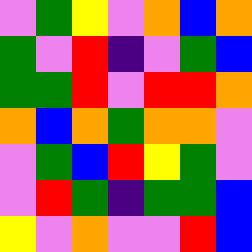[["violet", "green", "yellow", "violet", "orange", "blue", "orange"], ["green", "violet", "red", "indigo", "violet", "green", "blue"], ["green", "green", "red", "violet", "red", "red", "orange"], ["orange", "blue", "orange", "green", "orange", "orange", "violet"], ["violet", "green", "blue", "red", "yellow", "green", "violet"], ["violet", "red", "green", "indigo", "green", "green", "blue"], ["yellow", "violet", "orange", "violet", "violet", "red", "blue"]]